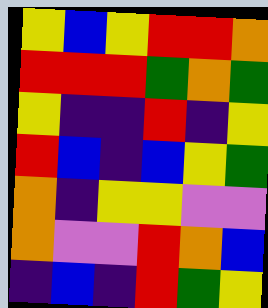[["yellow", "blue", "yellow", "red", "red", "orange"], ["red", "red", "red", "green", "orange", "green"], ["yellow", "indigo", "indigo", "red", "indigo", "yellow"], ["red", "blue", "indigo", "blue", "yellow", "green"], ["orange", "indigo", "yellow", "yellow", "violet", "violet"], ["orange", "violet", "violet", "red", "orange", "blue"], ["indigo", "blue", "indigo", "red", "green", "yellow"]]